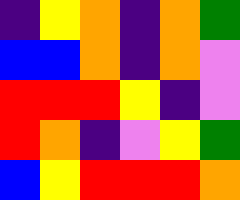[["indigo", "yellow", "orange", "indigo", "orange", "green"], ["blue", "blue", "orange", "indigo", "orange", "violet"], ["red", "red", "red", "yellow", "indigo", "violet"], ["red", "orange", "indigo", "violet", "yellow", "green"], ["blue", "yellow", "red", "red", "red", "orange"]]